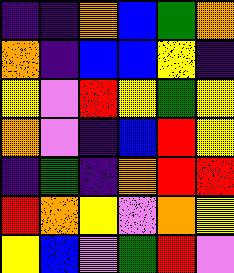[["indigo", "indigo", "orange", "blue", "green", "orange"], ["orange", "indigo", "blue", "blue", "yellow", "indigo"], ["yellow", "violet", "red", "yellow", "green", "yellow"], ["orange", "violet", "indigo", "blue", "red", "yellow"], ["indigo", "green", "indigo", "orange", "red", "red"], ["red", "orange", "yellow", "violet", "orange", "yellow"], ["yellow", "blue", "violet", "green", "red", "violet"]]